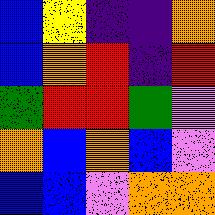[["blue", "yellow", "indigo", "indigo", "orange"], ["blue", "orange", "red", "indigo", "red"], ["green", "red", "red", "green", "violet"], ["orange", "blue", "orange", "blue", "violet"], ["blue", "blue", "violet", "orange", "orange"]]